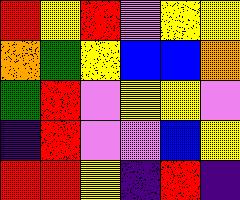[["red", "yellow", "red", "violet", "yellow", "yellow"], ["orange", "green", "yellow", "blue", "blue", "orange"], ["green", "red", "violet", "yellow", "yellow", "violet"], ["indigo", "red", "violet", "violet", "blue", "yellow"], ["red", "red", "yellow", "indigo", "red", "indigo"]]